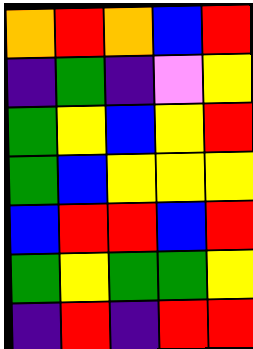[["orange", "red", "orange", "blue", "red"], ["indigo", "green", "indigo", "violet", "yellow"], ["green", "yellow", "blue", "yellow", "red"], ["green", "blue", "yellow", "yellow", "yellow"], ["blue", "red", "red", "blue", "red"], ["green", "yellow", "green", "green", "yellow"], ["indigo", "red", "indigo", "red", "red"]]